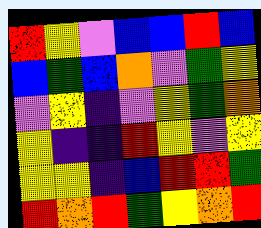[["red", "yellow", "violet", "blue", "blue", "red", "blue"], ["blue", "green", "blue", "orange", "violet", "green", "yellow"], ["violet", "yellow", "indigo", "violet", "yellow", "green", "orange"], ["yellow", "indigo", "indigo", "red", "yellow", "violet", "yellow"], ["yellow", "yellow", "indigo", "blue", "red", "red", "green"], ["red", "orange", "red", "green", "yellow", "orange", "red"]]